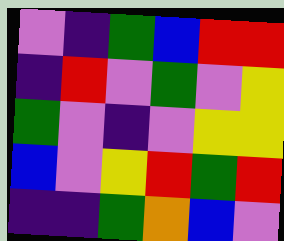[["violet", "indigo", "green", "blue", "red", "red"], ["indigo", "red", "violet", "green", "violet", "yellow"], ["green", "violet", "indigo", "violet", "yellow", "yellow"], ["blue", "violet", "yellow", "red", "green", "red"], ["indigo", "indigo", "green", "orange", "blue", "violet"]]